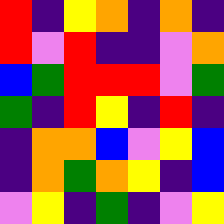[["red", "indigo", "yellow", "orange", "indigo", "orange", "indigo"], ["red", "violet", "red", "indigo", "indigo", "violet", "orange"], ["blue", "green", "red", "red", "red", "violet", "green"], ["green", "indigo", "red", "yellow", "indigo", "red", "indigo"], ["indigo", "orange", "orange", "blue", "violet", "yellow", "blue"], ["indigo", "orange", "green", "orange", "yellow", "indigo", "blue"], ["violet", "yellow", "indigo", "green", "indigo", "violet", "yellow"]]